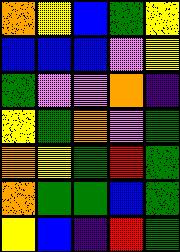[["orange", "yellow", "blue", "green", "yellow"], ["blue", "blue", "blue", "violet", "yellow"], ["green", "violet", "violet", "orange", "indigo"], ["yellow", "green", "orange", "violet", "green"], ["orange", "yellow", "green", "red", "green"], ["orange", "green", "green", "blue", "green"], ["yellow", "blue", "indigo", "red", "green"]]